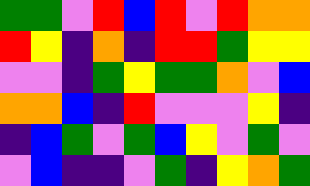[["green", "green", "violet", "red", "blue", "red", "violet", "red", "orange", "orange"], ["red", "yellow", "indigo", "orange", "indigo", "red", "red", "green", "yellow", "yellow"], ["violet", "violet", "indigo", "green", "yellow", "green", "green", "orange", "violet", "blue"], ["orange", "orange", "blue", "indigo", "red", "violet", "violet", "violet", "yellow", "indigo"], ["indigo", "blue", "green", "violet", "green", "blue", "yellow", "violet", "green", "violet"], ["violet", "blue", "indigo", "indigo", "violet", "green", "indigo", "yellow", "orange", "green"]]